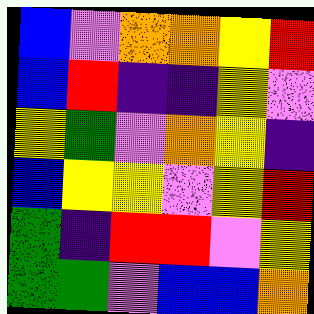[["blue", "violet", "orange", "orange", "yellow", "red"], ["blue", "red", "indigo", "indigo", "yellow", "violet"], ["yellow", "green", "violet", "orange", "yellow", "indigo"], ["blue", "yellow", "yellow", "violet", "yellow", "red"], ["green", "indigo", "red", "red", "violet", "yellow"], ["green", "green", "violet", "blue", "blue", "orange"]]